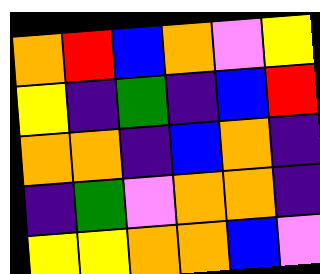[["orange", "red", "blue", "orange", "violet", "yellow"], ["yellow", "indigo", "green", "indigo", "blue", "red"], ["orange", "orange", "indigo", "blue", "orange", "indigo"], ["indigo", "green", "violet", "orange", "orange", "indigo"], ["yellow", "yellow", "orange", "orange", "blue", "violet"]]